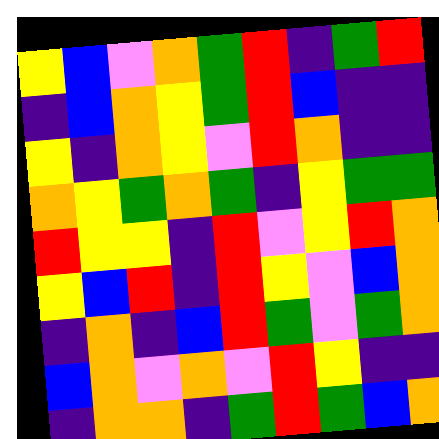[["yellow", "blue", "violet", "orange", "green", "red", "indigo", "green", "red"], ["indigo", "blue", "orange", "yellow", "green", "red", "blue", "indigo", "indigo"], ["yellow", "indigo", "orange", "yellow", "violet", "red", "orange", "indigo", "indigo"], ["orange", "yellow", "green", "orange", "green", "indigo", "yellow", "green", "green"], ["red", "yellow", "yellow", "indigo", "red", "violet", "yellow", "red", "orange"], ["yellow", "blue", "red", "indigo", "red", "yellow", "violet", "blue", "orange"], ["indigo", "orange", "indigo", "blue", "red", "green", "violet", "green", "orange"], ["blue", "orange", "violet", "orange", "violet", "red", "yellow", "indigo", "indigo"], ["indigo", "orange", "orange", "indigo", "green", "red", "green", "blue", "orange"]]